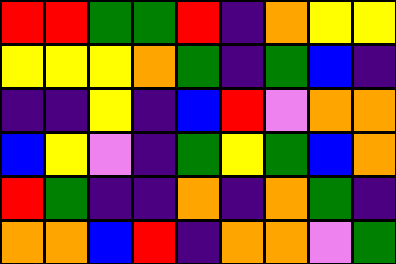[["red", "red", "green", "green", "red", "indigo", "orange", "yellow", "yellow"], ["yellow", "yellow", "yellow", "orange", "green", "indigo", "green", "blue", "indigo"], ["indigo", "indigo", "yellow", "indigo", "blue", "red", "violet", "orange", "orange"], ["blue", "yellow", "violet", "indigo", "green", "yellow", "green", "blue", "orange"], ["red", "green", "indigo", "indigo", "orange", "indigo", "orange", "green", "indigo"], ["orange", "orange", "blue", "red", "indigo", "orange", "orange", "violet", "green"]]